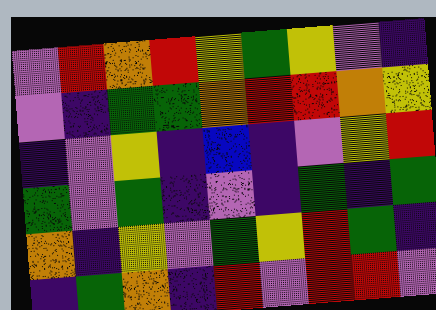[["violet", "red", "orange", "red", "yellow", "green", "yellow", "violet", "indigo"], ["violet", "indigo", "green", "green", "orange", "red", "red", "orange", "yellow"], ["indigo", "violet", "yellow", "indigo", "blue", "indigo", "violet", "yellow", "red"], ["green", "violet", "green", "indigo", "violet", "indigo", "green", "indigo", "green"], ["orange", "indigo", "yellow", "violet", "green", "yellow", "red", "green", "indigo"], ["indigo", "green", "orange", "indigo", "red", "violet", "red", "red", "violet"]]